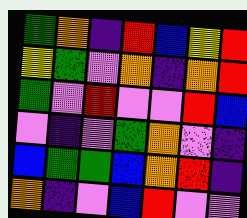[["green", "orange", "indigo", "red", "blue", "yellow", "red"], ["yellow", "green", "violet", "orange", "indigo", "orange", "red"], ["green", "violet", "red", "violet", "violet", "red", "blue"], ["violet", "indigo", "violet", "green", "orange", "violet", "indigo"], ["blue", "green", "green", "blue", "orange", "red", "indigo"], ["orange", "indigo", "violet", "blue", "red", "violet", "violet"]]